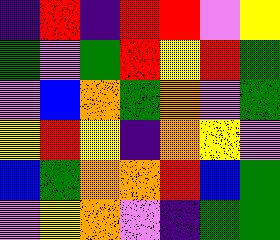[["indigo", "red", "indigo", "red", "red", "violet", "yellow"], ["green", "violet", "green", "red", "yellow", "red", "green"], ["violet", "blue", "orange", "green", "orange", "violet", "green"], ["yellow", "red", "yellow", "indigo", "orange", "yellow", "violet"], ["blue", "green", "orange", "orange", "red", "blue", "green"], ["violet", "yellow", "orange", "violet", "indigo", "green", "green"]]